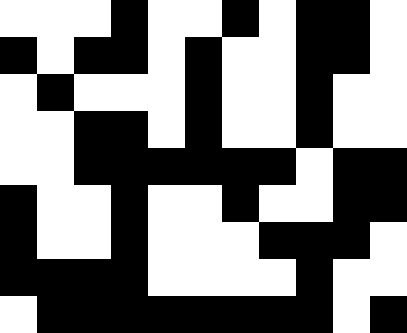[["white", "white", "white", "black", "white", "white", "black", "white", "black", "black", "white"], ["black", "white", "black", "black", "white", "black", "white", "white", "black", "black", "white"], ["white", "black", "white", "white", "white", "black", "white", "white", "black", "white", "white"], ["white", "white", "black", "black", "white", "black", "white", "white", "black", "white", "white"], ["white", "white", "black", "black", "black", "black", "black", "black", "white", "black", "black"], ["black", "white", "white", "black", "white", "white", "black", "white", "white", "black", "black"], ["black", "white", "white", "black", "white", "white", "white", "black", "black", "black", "white"], ["black", "black", "black", "black", "white", "white", "white", "white", "black", "white", "white"], ["white", "black", "black", "black", "black", "black", "black", "black", "black", "white", "black"]]